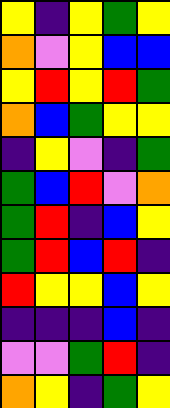[["yellow", "indigo", "yellow", "green", "yellow"], ["orange", "violet", "yellow", "blue", "blue"], ["yellow", "red", "yellow", "red", "green"], ["orange", "blue", "green", "yellow", "yellow"], ["indigo", "yellow", "violet", "indigo", "green"], ["green", "blue", "red", "violet", "orange"], ["green", "red", "indigo", "blue", "yellow"], ["green", "red", "blue", "red", "indigo"], ["red", "yellow", "yellow", "blue", "yellow"], ["indigo", "indigo", "indigo", "blue", "indigo"], ["violet", "violet", "green", "red", "indigo"], ["orange", "yellow", "indigo", "green", "yellow"]]